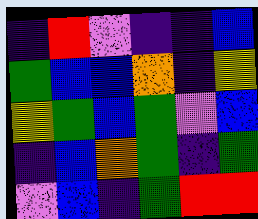[["indigo", "red", "violet", "indigo", "indigo", "blue"], ["green", "blue", "blue", "orange", "indigo", "yellow"], ["yellow", "green", "blue", "green", "violet", "blue"], ["indigo", "blue", "orange", "green", "indigo", "green"], ["violet", "blue", "indigo", "green", "red", "red"]]